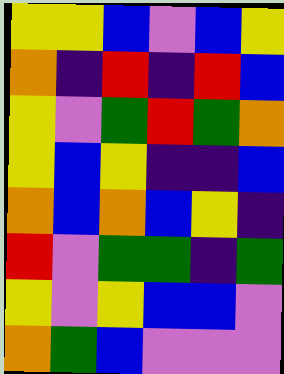[["yellow", "yellow", "blue", "violet", "blue", "yellow"], ["orange", "indigo", "red", "indigo", "red", "blue"], ["yellow", "violet", "green", "red", "green", "orange"], ["yellow", "blue", "yellow", "indigo", "indigo", "blue"], ["orange", "blue", "orange", "blue", "yellow", "indigo"], ["red", "violet", "green", "green", "indigo", "green"], ["yellow", "violet", "yellow", "blue", "blue", "violet"], ["orange", "green", "blue", "violet", "violet", "violet"]]